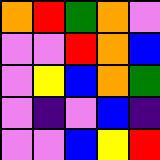[["orange", "red", "green", "orange", "violet"], ["violet", "violet", "red", "orange", "blue"], ["violet", "yellow", "blue", "orange", "green"], ["violet", "indigo", "violet", "blue", "indigo"], ["violet", "violet", "blue", "yellow", "red"]]